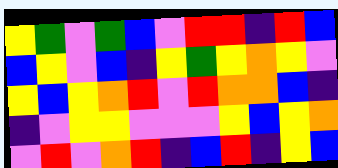[["yellow", "green", "violet", "green", "blue", "violet", "red", "red", "indigo", "red", "blue"], ["blue", "yellow", "violet", "blue", "indigo", "yellow", "green", "yellow", "orange", "yellow", "violet"], ["yellow", "blue", "yellow", "orange", "red", "violet", "red", "orange", "orange", "blue", "indigo"], ["indigo", "violet", "yellow", "yellow", "violet", "violet", "violet", "yellow", "blue", "yellow", "orange"], ["violet", "red", "violet", "orange", "red", "indigo", "blue", "red", "indigo", "yellow", "blue"]]